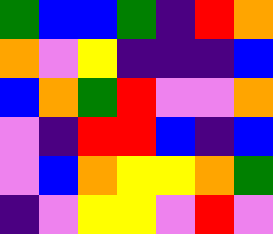[["green", "blue", "blue", "green", "indigo", "red", "orange"], ["orange", "violet", "yellow", "indigo", "indigo", "indigo", "blue"], ["blue", "orange", "green", "red", "violet", "violet", "orange"], ["violet", "indigo", "red", "red", "blue", "indigo", "blue"], ["violet", "blue", "orange", "yellow", "yellow", "orange", "green"], ["indigo", "violet", "yellow", "yellow", "violet", "red", "violet"]]